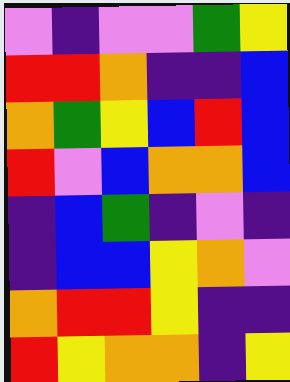[["violet", "indigo", "violet", "violet", "green", "yellow"], ["red", "red", "orange", "indigo", "indigo", "blue"], ["orange", "green", "yellow", "blue", "red", "blue"], ["red", "violet", "blue", "orange", "orange", "blue"], ["indigo", "blue", "green", "indigo", "violet", "indigo"], ["indigo", "blue", "blue", "yellow", "orange", "violet"], ["orange", "red", "red", "yellow", "indigo", "indigo"], ["red", "yellow", "orange", "orange", "indigo", "yellow"]]